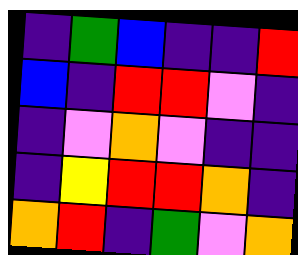[["indigo", "green", "blue", "indigo", "indigo", "red"], ["blue", "indigo", "red", "red", "violet", "indigo"], ["indigo", "violet", "orange", "violet", "indigo", "indigo"], ["indigo", "yellow", "red", "red", "orange", "indigo"], ["orange", "red", "indigo", "green", "violet", "orange"]]